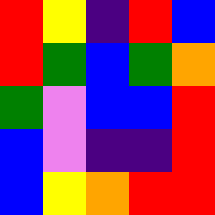[["red", "yellow", "indigo", "red", "blue"], ["red", "green", "blue", "green", "orange"], ["green", "violet", "blue", "blue", "red"], ["blue", "violet", "indigo", "indigo", "red"], ["blue", "yellow", "orange", "red", "red"]]